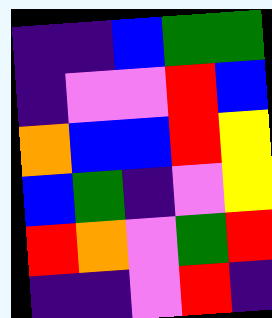[["indigo", "indigo", "blue", "green", "green"], ["indigo", "violet", "violet", "red", "blue"], ["orange", "blue", "blue", "red", "yellow"], ["blue", "green", "indigo", "violet", "yellow"], ["red", "orange", "violet", "green", "red"], ["indigo", "indigo", "violet", "red", "indigo"]]